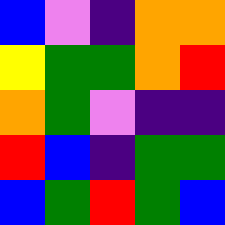[["blue", "violet", "indigo", "orange", "orange"], ["yellow", "green", "green", "orange", "red"], ["orange", "green", "violet", "indigo", "indigo"], ["red", "blue", "indigo", "green", "green"], ["blue", "green", "red", "green", "blue"]]